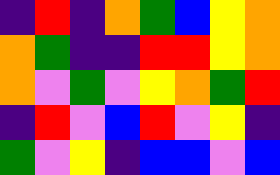[["indigo", "red", "indigo", "orange", "green", "blue", "yellow", "orange"], ["orange", "green", "indigo", "indigo", "red", "red", "yellow", "orange"], ["orange", "violet", "green", "violet", "yellow", "orange", "green", "red"], ["indigo", "red", "violet", "blue", "red", "violet", "yellow", "indigo"], ["green", "violet", "yellow", "indigo", "blue", "blue", "violet", "blue"]]